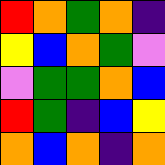[["red", "orange", "green", "orange", "indigo"], ["yellow", "blue", "orange", "green", "violet"], ["violet", "green", "green", "orange", "blue"], ["red", "green", "indigo", "blue", "yellow"], ["orange", "blue", "orange", "indigo", "orange"]]